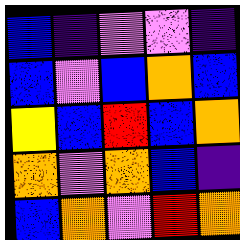[["blue", "indigo", "violet", "violet", "indigo"], ["blue", "violet", "blue", "orange", "blue"], ["yellow", "blue", "red", "blue", "orange"], ["orange", "violet", "orange", "blue", "indigo"], ["blue", "orange", "violet", "red", "orange"]]